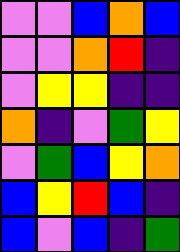[["violet", "violet", "blue", "orange", "blue"], ["violet", "violet", "orange", "red", "indigo"], ["violet", "yellow", "yellow", "indigo", "indigo"], ["orange", "indigo", "violet", "green", "yellow"], ["violet", "green", "blue", "yellow", "orange"], ["blue", "yellow", "red", "blue", "indigo"], ["blue", "violet", "blue", "indigo", "green"]]